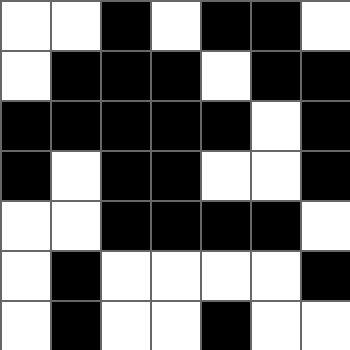[["white", "white", "black", "white", "black", "black", "white"], ["white", "black", "black", "black", "white", "black", "black"], ["black", "black", "black", "black", "black", "white", "black"], ["black", "white", "black", "black", "white", "white", "black"], ["white", "white", "black", "black", "black", "black", "white"], ["white", "black", "white", "white", "white", "white", "black"], ["white", "black", "white", "white", "black", "white", "white"]]